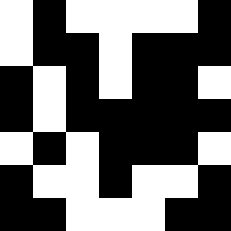[["white", "black", "white", "white", "white", "white", "black"], ["white", "black", "black", "white", "black", "black", "black"], ["black", "white", "black", "white", "black", "black", "white"], ["black", "white", "black", "black", "black", "black", "black"], ["white", "black", "white", "black", "black", "black", "white"], ["black", "white", "white", "black", "white", "white", "black"], ["black", "black", "white", "white", "white", "black", "black"]]